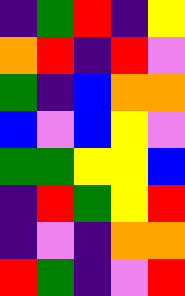[["indigo", "green", "red", "indigo", "yellow"], ["orange", "red", "indigo", "red", "violet"], ["green", "indigo", "blue", "orange", "orange"], ["blue", "violet", "blue", "yellow", "violet"], ["green", "green", "yellow", "yellow", "blue"], ["indigo", "red", "green", "yellow", "red"], ["indigo", "violet", "indigo", "orange", "orange"], ["red", "green", "indigo", "violet", "red"]]